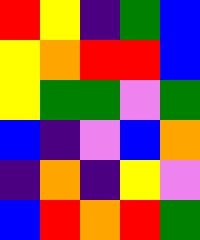[["red", "yellow", "indigo", "green", "blue"], ["yellow", "orange", "red", "red", "blue"], ["yellow", "green", "green", "violet", "green"], ["blue", "indigo", "violet", "blue", "orange"], ["indigo", "orange", "indigo", "yellow", "violet"], ["blue", "red", "orange", "red", "green"]]